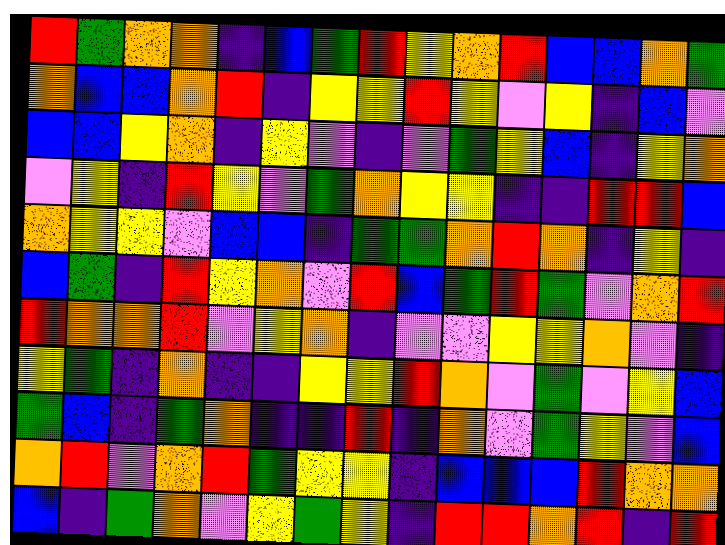[["red", "green", "orange", "orange", "indigo", "blue", "green", "red", "yellow", "orange", "red", "blue", "blue", "orange", "green"], ["orange", "blue", "blue", "orange", "red", "indigo", "yellow", "yellow", "red", "yellow", "violet", "yellow", "indigo", "blue", "violet"], ["blue", "blue", "yellow", "orange", "indigo", "yellow", "violet", "indigo", "violet", "green", "yellow", "blue", "indigo", "yellow", "orange"], ["violet", "yellow", "indigo", "red", "yellow", "violet", "green", "orange", "yellow", "yellow", "indigo", "indigo", "red", "red", "blue"], ["orange", "yellow", "yellow", "violet", "blue", "blue", "indigo", "green", "green", "orange", "red", "orange", "indigo", "yellow", "indigo"], ["blue", "green", "indigo", "red", "yellow", "orange", "violet", "red", "blue", "green", "red", "green", "violet", "orange", "red"], ["red", "orange", "orange", "red", "violet", "yellow", "orange", "indigo", "violet", "violet", "yellow", "yellow", "orange", "violet", "indigo"], ["yellow", "green", "indigo", "orange", "indigo", "indigo", "yellow", "yellow", "red", "orange", "violet", "green", "violet", "yellow", "blue"], ["green", "blue", "indigo", "green", "orange", "indigo", "indigo", "red", "indigo", "orange", "violet", "green", "yellow", "violet", "blue"], ["orange", "red", "violet", "orange", "red", "green", "yellow", "yellow", "indigo", "blue", "blue", "blue", "red", "orange", "orange"], ["blue", "indigo", "green", "orange", "violet", "yellow", "green", "yellow", "indigo", "red", "red", "orange", "red", "indigo", "red"]]